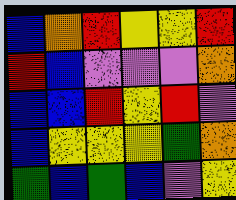[["blue", "orange", "red", "yellow", "yellow", "red"], ["red", "blue", "violet", "violet", "violet", "orange"], ["blue", "blue", "red", "yellow", "red", "violet"], ["blue", "yellow", "yellow", "yellow", "green", "orange"], ["green", "blue", "green", "blue", "violet", "yellow"]]